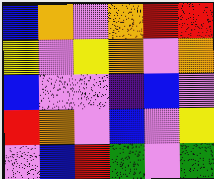[["blue", "orange", "violet", "orange", "red", "red"], ["yellow", "violet", "yellow", "orange", "violet", "orange"], ["blue", "violet", "violet", "indigo", "blue", "violet"], ["red", "orange", "violet", "blue", "violet", "yellow"], ["violet", "blue", "red", "green", "violet", "green"]]